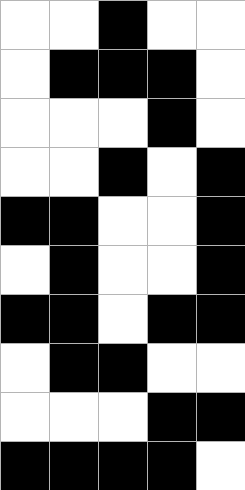[["white", "white", "black", "white", "white"], ["white", "black", "black", "black", "white"], ["white", "white", "white", "black", "white"], ["white", "white", "black", "white", "black"], ["black", "black", "white", "white", "black"], ["white", "black", "white", "white", "black"], ["black", "black", "white", "black", "black"], ["white", "black", "black", "white", "white"], ["white", "white", "white", "black", "black"], ["black", "black", "black", "black", "white"]]